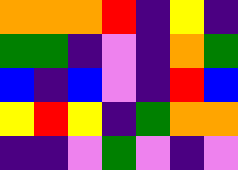[["orange", "orange", "orange", "red", "indigo", "yellow", "indigo"], ["green", "green", "indigo", "violet", "indigo", "orange", "green"], ["blue", "indigo", "blue", "violet", "indigo", "red", "blue"], ["yellow", "red", "yellow", "indigo", "green", "orange", "orange"], ["indigo", "indigo", "violet", "green", "violet", "indigo", "violet"]]